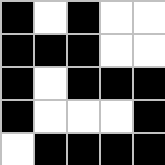[["black", "white", "black", "white", "white"], ["black", "black", "black", "white", "white"], ["black", "white", "black", "black", "black"], ["black", "white", "white", "white", "black"], ["white", "black", "black", "black", "black"]]